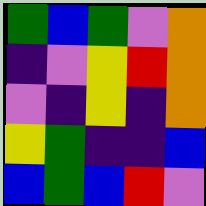[["green", "blue", "green", "violet", "orange"], ["indigo", "violet", "yellow", "red", "orange"], ["violet", "indigo", "yellow", "indigo", "orange"], ["yellow", "green", "indigo", "indigo", "blue"], ["blue", "green", "blue", "red", "violet"]]